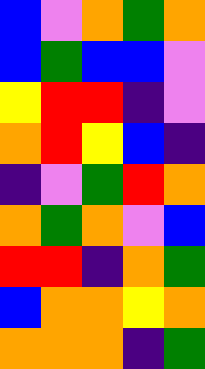[["blue", "violet", "orange", "green", "orange"], ["blue", "green", "blue", "blue", "violet"], ["yellow", "red", "red", "indigo", "violet"], ["orange", "red", "yellow", "blue", "indigo"], ["indigo", "violet", "green", "red", "orange"], ["orange", "green", "orange", "violet", "blue"], ["red", "red", "indigo", "orange", "green"], ["blue", "orange", "orange", "yellow", "orange"], ["orange", "orange", "orange", "indigo", "green"]]